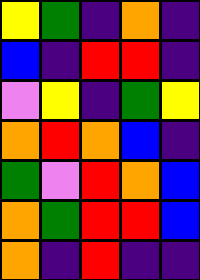[["yellow", "green", "indigo", "orange", "indigo"], ["blue", "indigo", "red", "red", "indigo"], ["violet", "yellow", "indigo", "green", "yellow"], ["orange", "red", "orange", "blue", "indigo"], ["green", "violet", "red", "orange", "blue"], ["orange", "green", "red", "red", "blue"], ["orange", "indigo", "red", "indigo", "indigo"]]